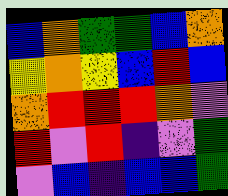[["blue", "orange", "green", "green", "blue", "orange"], ["yellow", "orange", "yellow", "blue", "red", "blue"], ["orange", "red", "red", "red", "orange", "violet"], ["red", "violet", "red", "indigo", "violet", "green"], ["violet", "blue", "indigo", "blue", "blue", "green"]]